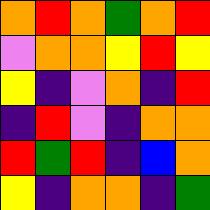[["orange", "red", "orange", "green", "orange", "red"], ["violet", "orange", "orange", "yellow", "red", "yellow"], ["yellow", "indigo", "violet", "orange", "indigo", "red"], ["indigo", "red", "violet", "indigo", "orange", "orange"], ["red", "green", "red", "indigo", "blue", "orange"], ["yellow", "indigo", "orange", "orange", "indigo", "green"]]